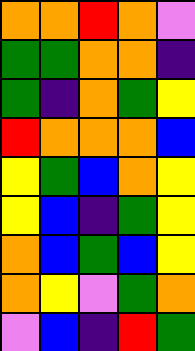[["orange", "orange", "red", "orange", "violet"], ["green", "green", "orange", "orange", "indigo"], ["green", "indigo", "orange", "green", "yellow"], ["red", "orange", "orange", "orange", "blue"], ["yellow", "green", "blue", "orange", "yellow"], ["yellow", "blue", "indigo", "green", "yellow"], ["orange", "blue", "green", "blue", "yellow"], ["orange", "yellow", "violet", "green", "orange"], ["violet", "blue", "indigo", "red", "green"]]